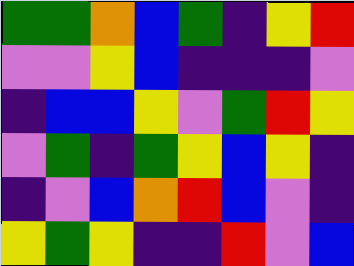[["green", "green", "orange", "blue", "green", "indigo", "yellow", "red"], ["violet", "violet", "yellow", "blue", "indigo", "indigo", "indigo", "violet"], ["indigo", "blue", "blue", "yellow", "violet", "green", "red", "yellow"], ["violet", "green", "indigo", "green", "yellow", "blue", "yellow", "indigo"], ["indigo", "violet", "blue", "orange", "red", "blue", "violet", "indigo"], ["yellow", "green", "yellow", "indigo", "indigo", "red", "violet", "blue"]]